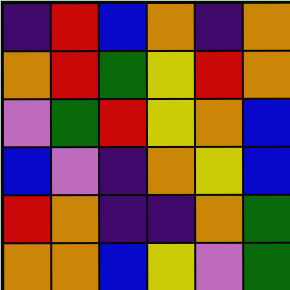[["indigo", "red", "blue", "orange", "indigo", "orange"], ["orange", "red", "green", "yellow", "red", "orange"], ["violet", "green", "red", "yellow", "orange", "blue"], ["blue", "violet", "indigo", "orange", "yellow", "blue"], ["red", "orange", "indigo", "indigo", "orange", "green"], ["orange", "orange", "blue", "yellow", "violet", "green"]]